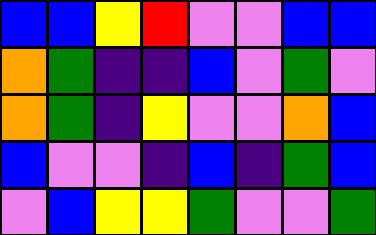[["blue", "blue", "yellow", "red", "violet", "violet", "blue", "blue"], ["orange", "green", "indigo", "indigo", "blue", "violet", "green", "violet"], ["orange", "green", "indigo", "yellow", "violet", "violet", "orange", "blue"], ["blue", "violet", "violet", "indigo", "blue", "indigo", "green", "blue"], ["violet", "blue", "yellow", "yellow", "green", "violet", "violet", "green"]]